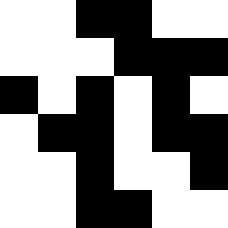[["white", "white", "black", "black", "white", "white"], ["white", "white", "white", "black", "black", "black"], ["black", "white", "black", "white", "black", "white"], ["white", "black", "black", "white", "black", "black"], ["white", "white", "black", "white", "white", "black"], ["white", "white", "black", "black", "white", "white"]]